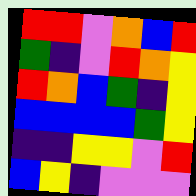[["red", "red", "violet", "orange", "blue", "red"], ["green", "indigo", "violet", "red", "orange", "yellow"], ["red", "orange", "blue", "green", "indigo", "yellow"], ["blue", "blue", "blue", "blue", "green", "yellow"], ["indigo", "indigo", "yellow", "yellow", "violet", "red"], ["blue", "yellow", "indigo", "violet", "violet", "violet"]]